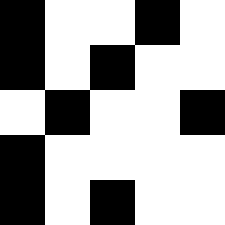[["black", "white", "white", "black", "white"], ["black", "white", "black", "white", "white"], ["white", "black", "white", "white", "black"], ["black", "white", "white", "white", "white"], ["black", "white", "black", "white", "white"]]